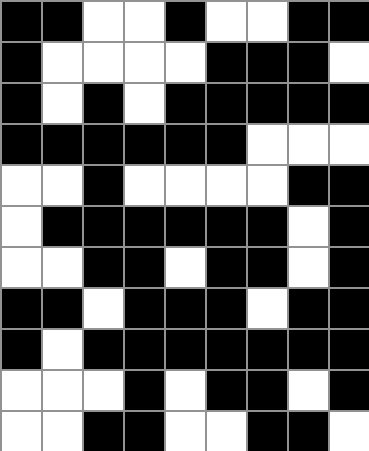[["black", "black", "white", "white", "black", "white", "white", "black", "black"], ["black", "white", "white", "white", "white", "black", "black", "black", "white"], ["black", "white", "black", "white", "black", "black", "black", "black", "black"], ["black", "black", "black", "black", "black", "black", "white", "white", "white"], ["white", "white", "black", "white", "white", "white", "white", "black", "black"], ["white", "black", "black", "black", "black", "black", "black", "white", "black"], ["white", "white", "black", "black", "white", "black", "black", "white", "black"], ["black", "black", "white", "black", "black", "black", "white", "black", "black"], ["black", "white", "black", "black", "black", "black", "black", "black", "black"], ["white", "white", "white", "black", "white", "black", "black", "white", "black"], ["white", "white", "black", "black", "white", "white", "black", "black", "white"]]